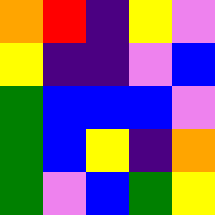[["orange", "red", "indigo", "yellow", "violet"], ["yellow", "indigo", "indigo", "violet", "blue"], ["green", "blue", "blue", "blue", "violet"], ["green", "blue", "yellow", "indigo", "orange"], ["green", "violet", "blue", "green", "yellow"]]